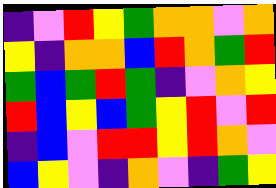[["indigo", "violet", "red", "yellow", "green", "orange", "orange", "violet", "orange"], ["yellow", "indigo", "orange", "orange", "blue", "red", "orange", "green", "red"], ["green", "blue", "green", "red", "green", "indigo", "violet", "orange", "yellow"], ["red", "blue", "yellow", "blue", "green", "yellow", "red", "violet", "red"], ["indigo", "blue", "violet", "red", "red", "yellow", "red", "orange", "violet"], ["blue", "yellow", "violet", "indigo", "orange", "violet", "indigo", "green", "yellow"]]